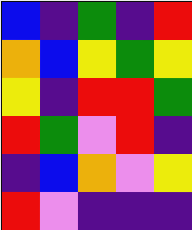[["blue", "indigo", "green", "indigo", "red"], ["orange", "blue", "yellow", "green", "yellow"], ["yellow", "indigo", "red", "red", "green"], ["red", "green", "violet", "red", "indigo"], ["indigo", "blue", "orange", "violet", "yellow"], ["red", "violet", "indigo", "indigo", "indigo"]]